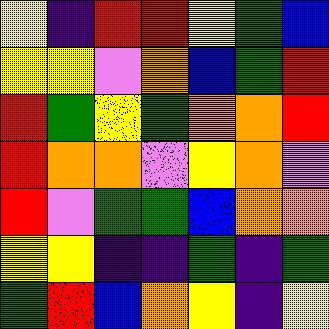[["yellow", "indigo", "red", "red", "yellow", "green", "blue"], ["yellow", "yellow", "violet", "orange", "blue", "green", "red"], ["red", "green", "yellow", "green", "orange", "orange", "red"], ["red", "orange", "orange", "violet", "yellow", "orange", "violet"], ["red", "violet", "green", "green", "blue", "orange", "orange"], ["yellow", "yellow", "indigo", "indigo", "green", "indigo", "green"], ["green", "red", "blue", "orange", "yellow", "indigo", "yellow"]]